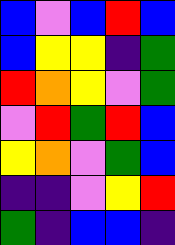[["blue", "violet", "blue", "red", "blue"], ["blue", "yellow", "yellow", "indigo", "green"], ["red", "orange", "yellow", "violet", "green"], ["violet", "red", "green", "red", "blue"], ["yellow", "orange", "violet", "green", "blue"], ["indigo", "indigo", "violet", "yellow", "red"], ["green", "indigo", "blue", "blue", "indigo"]]